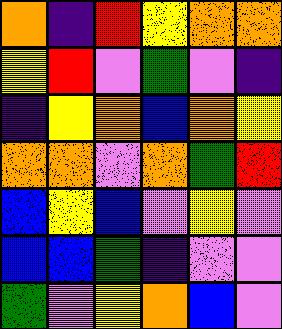[["orange", "indigo", "red", "yellow", "orange", "orange"], ["yellow", "red", "violet", "green", "violet", "indigo"], ["indigo", "yellow", "orange", "blue", "orange", "yellow"], ["orange", "orange", "violet", "orange", "green", "red"], ["blue", "yellow", "blue", "violet", "yellow", "violet"], ["blue", "blue", "green", "indigo", "violet", "violet"], ["green", "violet", "yellow", "orange", "blue", "violet"]]